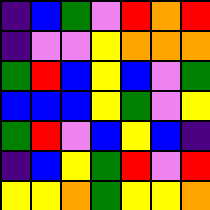[["indigo", "blue", "green", "violet", "red", "orange", "red"], ["indigo", "violet", "violet", "yellow", "orange", "orange", "orange"], ["green", "red", "blue", "yellow", "blue", "violet", "green"], ["blue", "blue", "blue", "yellow", "green", "violet", "yellow"], ["green", "red", "violet", "blue", "yellow", "blue", "indigo"], ["indigo", "blue", "yellow", "green", "red", "violet", "red"], ["yellow", "yellow", "orange", "green", "yellow", "yellow", "orange"]]